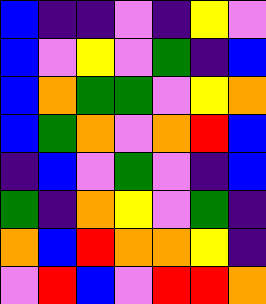[["blue", "indigo", "indigo", "violet", "indigo", "yellow", "violet"], ["blue", "violet", "yellow", "violet", "green", "indigo", "blue"], ["blue", "orange", "green", "green", "violet", "yellow", "orange"], ["blue", "green", "orange", "violet", "orange", "red", "blue"], ["indigo", "blue", "violet", "green", "violet", "indigo", "blue"], ["green", "indigo", "orange", "yellow", "violet", "green", "indigo"], ["orange", "blue", "red", "orange", "orange", "yellow", "indigo"], ["violet", "red", "blue", "violet", "red", "red", "orange"]]